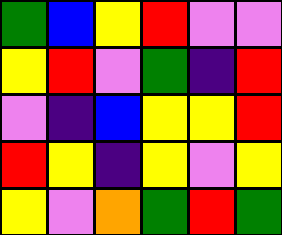[["green", "blue", "yellow", "red", "violet", "violet"], ["yellow", "red", "violet", "green", "indigo", "red"], ["violet", "indigo", "blue", "yellow", "yellow", "red"], ["red", "yellow", "indigo", "yellow", "violet", "yellow"], ["yellow", "violet", "orange", "green", "red", "green"]]